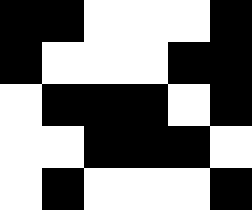[["black", "black", "white", "white", "white", "black"], ["black", "white", "white", "white", "black", "black"], ["white", "black", "black", "black", "white", "black"], ["white", "white", "black", "black", "black", "white"], ["white", "black", "white", "white", "white", "black"]]